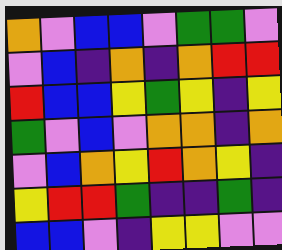[["orange", "violet", "blue", "blue", "violet", "green", "green", "violet"], ["violet", "blue", "indigo", "orange", "indigo", "orange", "red", "red"], ["red", "blue", "blue", "yellow", "green", "yellow", "indigo", "yellow"], ["green", "violet", "blue", "violet", "orange", "orange", "indigo", "orange"], ["violet", "blue", "orange", "yellow", "red", "orange", "yellow", "indigo"], ["yellow", "red", "red", "green", "indigo", "indigo", "green", "indigo"], ["blue", "blue", "violet", "indigo", "yellow", "yellow", "violet", "violet"]]